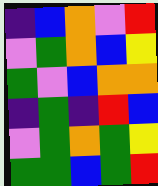[["indigo", "blue", "orange", "violet", "red"], ["violet", "green", "orange", "blue", "yellow"], ["green", "violet", "blue", "orange", "orange"], ["indigo", "green", "indigo", "red", "blue"], ["violet", "green", "orange", "green", "yellow"], ["green", "green", "blue", "green", "red"]]